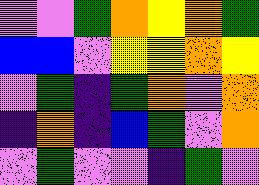[["violet", "violet", "green", "orange", "yellow", "orange", "green"], ["blue", "blue", "violet", "yellow", "yellow", "orange", "yellow"], ["violet", "green", "indigo", "green", "orange", "violet", "orange"], ["indigo", "orange", "indigo", "blue", "green", "violet", "orange"], ["violet", "green", "violet", "violet", "indigo", "green", "violet"]]